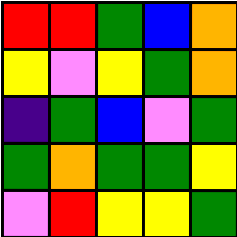[["red", "red", "green", "blue", "orange"], ["yellow", "violet", "yellow", "green", "orange"], ["indigo", "green", "blue", "violet", "green"], ["green", "orange", "green", "green", "yellow"], ["violet", "red", "yellow", "yellow", "green"]]